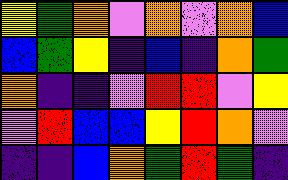[["yellow", "green", "orange", "violet", "orange", "violet", "orange", "blue"], ["blue", "green", "yellow", "indigo", "blue", "indigo", "orange", "green"], ["orange", "indigo", "indigo", "violet", "red", "red", "violet", "yellow"], ["violet", "red", "blue", "blue", "yellow", "red", "orange", "violet"], ["indigo", "indigo", "blue", "orange", "green", "red", "green", "indigo"]]